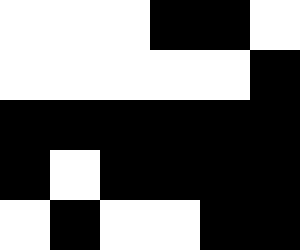[["white", "white", "white", "black", "black", "white"], ["white", "white", "white", "white", "white", "black"], ["black", "black", "black", "black", "black", "black"], ["black", "white", "black", "black", "black", "black"], ["white", "black", "white", "white", "black", "black"]]